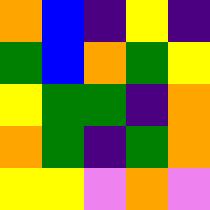[["orange", "blue", "indigo", "yellow", "indigo"], ["green", "blue", "orange", "green", "yellow"], ["yellow", "green", "green", "indigo", "orange"], ["orange", "green", "indigo", "green", "orange"], ["yellow", "yellow", "violet", "orange", "violet"]]